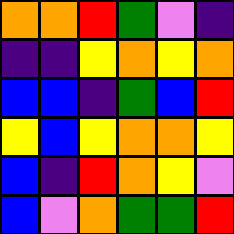[["orange", "orange", "red", "green", "violet", "indigo"], ["indigo", "indigo", "yellow", "orange", "yellow", "orange"], ["blue", "blue", "indigo", "green", "blue", "red"], ["yellow", "blue", "yellow", "orange", "orange", "yellow"], ["blue", "indigo", "red", "orange", "yellow", "violet"], ["blue", "violet", "orange", "green", "green", "red"]]